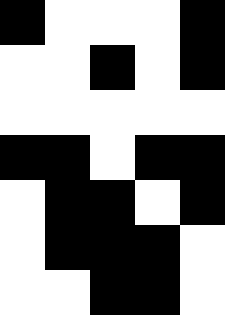[["black", "white", "white", "white", "black"], ["white", "white", "black", "white", "black"], ["white", "white", "white", "white", "white"], ["black", "black", "white", "black", "black"], ["white", "black", "black", "white", "black"], ["white", "black", "black", "black", "white"], ["white", "white", "black", "black", "white"]]